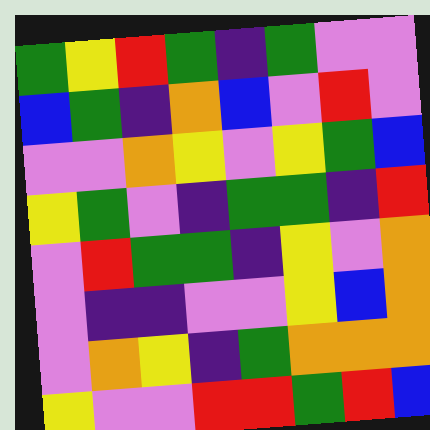[["green", "yellow", "red", "green", "indigo", "green", "violet", "violet"], ["blue", "green", "indigo", "orange", "blue", "violet", "red", "violet"], ["violet", "violet", "orange", "yellow", "violet", "yellow", "green", "blue"], ["yellow", "green", "violet", "indigo", "green", "green", "indigo", "red"], ["violet", "red", "green", "green", "indigo", "yellow", "violet", "orange"], ["violet", "indigo", "indigo", "violet", "violet", "yellow", "blue", "orange"], ["violet", "orange", "yellow", "indigo", "green", "orange", "orange", "orange"], ["yellow", "violet", "violet", "red", "red", "green", "red", "blue"]]